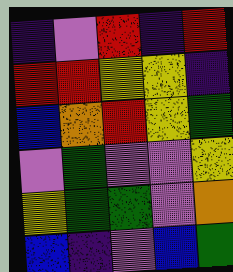[["indigo", "violet", "red", "indigo", "red"], ["red", "red", "yellow", "yellow", "indigo"], ["blue", "orange", "red", "yellow", "green"], ["violet", "green", "violet", "violet", "yellow"], ["yellow", "green", "green", "violet", "orange"], ["blue", "indigo", "violet", "blue", "green"]]